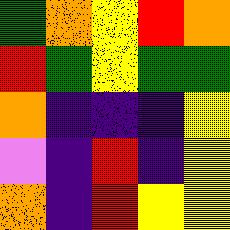[["green", "orange", "yellow", "red", "orange"], ["red", "green", "yellow", "green", "green"], ["orange", "indigo", "indigo", "indigo", "yellow"], ["violet", "indigo", "red", "indigo", "yellow"], ["orange", "indigo", "red", "yellow", "yellow"]]